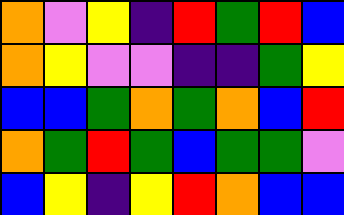[["orange", "violet", "yellow", "indigo", "red", "green", "red", "blue"], ["orange", "yellow", "violet", "violet", "indigo", "indigo", "green", "yellow"], ["blue", "blue", "green", "orange", "green", "orange", "blue", "red"], ["orange", "green", "red", "green", "blue", "green", "green", "violet"], ["blue", "yellow", "indigo", "yellow", "red", "orange", "blue", "blue"]]